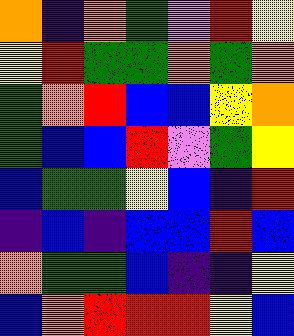[["orange", "indigo", "orange", "green", "violet", "red", "yellow"], ["yellow", "red", "green", "green", "orange", "green", "orange"], ["green", "orange", "red", "blue", "blue", "yellow", "orange"], ["green", "blue", "blue", "red", "violet", "green", "yellow"], ["blue", "green", "green", "yellow", "blue", "indigo", "red"], ["indigo", "blue", "indigo", "blue", "blue", "red", "blue"], ["orange", "green", "green", "blue", "indigo", "indigo", "yellow"], ["blue", "orange", "red", "red", "red", "yellow", "blue"]]